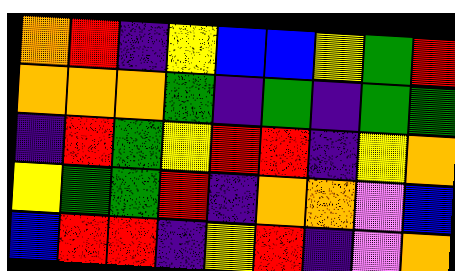[["orange", "red", "indigo", "yellow", "blue", "blue", "yellow", "green", "red"], ["orange", "orange", "orange", "green", "indigo", "green", "indigo", "green", "green"], ["indigo", "red", "green", "yellow", "red", "red", "indigo", "yellow", "orange"], ["yellow", "green", "green", "red", "indigo", "orange", "orange", "violet", "blue"], ["blue", "red", "red", "indigo", "yellow", "red", "indigo", "violet", "orange"]]